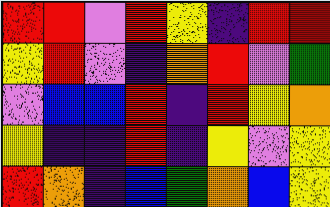[["red", "red", "violet", "red", "yellow", "indigo", "red", "red"], ["yellow", "red", "violet", "indigo", "orange", "red", "violet", "green"], ["violet", "blue", "blue", "red", "indigo", "red", "yellow", "orange"], ["yellow", "indigo", "indigo", "red", "indigo", "yellow", "violet", "yellow"], ["red", "orange", "indigo", "blue", "green", "orange", "blue", "yellow"]]